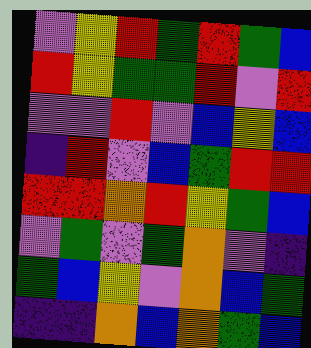[["violet", "yellow", "red", "green", "red", "green", "blue"], ["red", "yellow", "green", "green", "red", "violet", "red"], ["violet", "violet", "red", "violet", "blue", "yellow", "blue"], ["indigo", "red", "violet", "blue", "green", "red", "red"], ["red", "red", "orange", "red", "yellow", "green", "blue"], ["violet", "green", "violet", "green", "orange", "violet", "indigo"], ["green", "blue", "yellow", "violet", "orange", "blue", "green"], ["indigo", "indigo", "orange", "blue", "orange", "green", "blue"]]